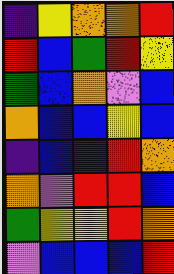[["indigo", "yellow", "orange", "orange", "red"], ["red", "blue", "green", "red", "yellow"], ["green", "blue", "orange", "violet", "blue"], ["orange", "blue", "blue", "yellow", "blue"], ["indigo", "blue", "indigo", "red", "orange"], ["orange", "violet", "red", "red", "blue"], ["green", "yellow", "yellow", "red", "orange"], ["violet", "blue", "blue", "blue", "red"]]